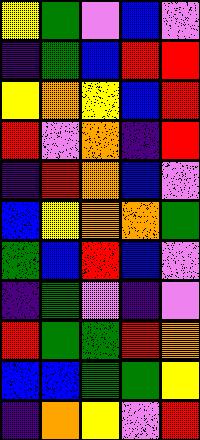[["yellow", "green", "violet", "blue", "violet"], ["indigo", "green", "blue", "red", "red"], ["yellow", "orange", "yellow", "blue", "red"], ["red", "violet", "orange", "indigo", "red"], ["indigo", "red", "orange", "blue", "violet"], ["blue", "yellow", "orange", "orange", "green"], ["green", "blue", "red", "blue", "violet"], ["indigo", "green", "violet", "indigo", "violet"], ["red", "green", "green", "red", "orange"], ["blue", "blue", "green", "green", "yellow"], ["indigo", "orange", "yellow", "violet", "red"]]